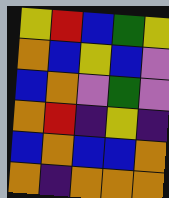[["yellow", "red", "blue", "green", "yellow"], ["orange", "blue", "yellow", "blue", "violet"], ["blue", "orange", "violet", "green", "violet"], ["orange", "red", "indigo", "yellow", "indigo"], ["blue", "orange", "blue", "blue", "orange"], ["orange", "indigo", "orange", "orange", "orange"]]